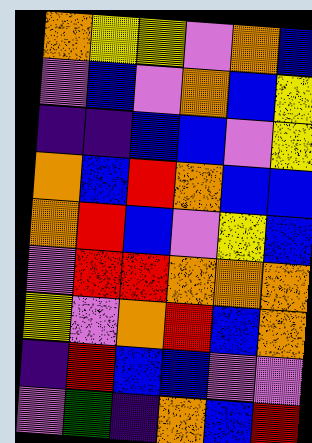[["orange", "yellow", "yellow", "violet", "orange", "blue"], ["violet", "blue", "violet", "orange", "blue", "yellow"], ["indigo", "indigo", "blue", "blue", "violet", "yellow"], ["orange", "blue", "red", "orange", "blue", "blue"], ["orange", "red", "blue", "violet", "yellow", "blue"], ["violet", "red", "red", "orange", "orange", "orange"], ["yellow", "violet", "orange", "red", "blue", "orange"], ["indigo", "red", "blue", "blue", "violet", "violet"], ["violet", "green", "indigo", "orange", "blue", "red"]]